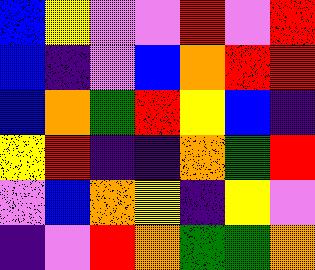[["blue", "yellow", "violet", "violet", "red", "violet", "red"], ["blue", "indigo", "violet", "blue", "orange", "red", "red"], ["blue", "orange", "green", "red", "yellow", "blue", "indigo"], ["yellow", "red", "indigo", "indigo", "orange", "green", "red"], ["violet", "blue", "orange", "yellow", "indigo", "yellow", "violet"], ["indigo", "violet", "red", "orange", "green", "green", "orange"]]